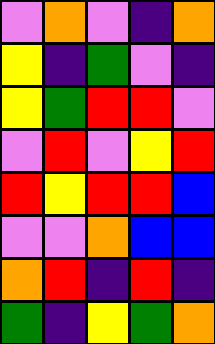[["violet", "orange", "violet", "indigo", "orange"], ["yellow", "indigo", "green", "violet", "indigo"], ["yellow", "green", "red", "red", "violet"], ["violet", "red", "violet", "yellow", "red"], ["red", "yellow", "red", "red", "blue"], ["violet", "violet", "orange", "blue", "blue"], ["orange", "red", "indigo", "red", "indigo"], ["green", "indigo", "yellow", "green", "orange"]]